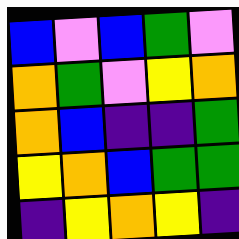[["blue", "violet", "blue", "green", "violet"], ["orange", "green", "violet", "yellow", "orange"], ["orange", "blue", "indigo", "indigo", "green"], ["yellow", "orange", "blue", "green", "green"], ["indigo", "yellow", "orange", "yellow", "indigo"]]